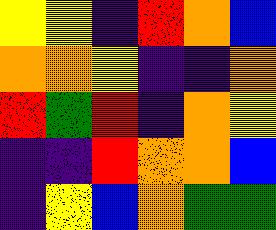[["yellow", "yellow", "indigo", "red", "orange", "blue"], ["orange", "orange", "yellow", "indigo", "indigo", "orange"], ["red", "green", "red", "indigo", "orange", "yellow"], ["indigo", "indigo", "red", "orange", "orange", "blue"], ["indigo", "yellow", "blue", "orange", "green", "green"]]